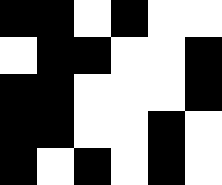[["black", "black", "white", "black", "white", "white"], ["white", "black", "black", "white", "white", "black"], ["black", "black", "white", "white", "white", "black"], ["black", "black", "white", "white", "black", "white"], ["black", "white", "black", "white", "black", "white"]]